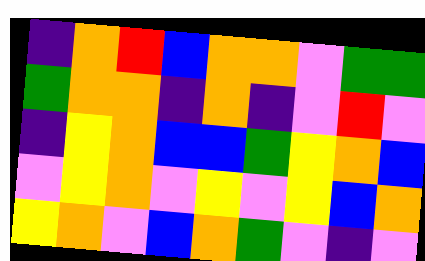[["indigo", "orange", "red", "blue", "orange", "orange", "violet", "green", "green"], ["green", "orange", "orange", "indigo", "orange", "indigo", "violet", "red", "violet"], ["indigo", "yellow", "orange", "blue", "blue", "green", "yellow", "orange", "blue"], ["violet", "yellow", "orange", "violet", "yellow", "violet", "yellow", "blue", "orange"], ["yellow", "orange", "violet", "blue", "orange", "green", "violet", "indigo", "violet"]]